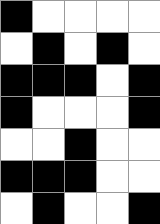[["black", "white", "white", "white", "white"], ["white", "black", "white", "black", "white"], ["black", "black", "black", "white", "black"], ["black", "white", "white", "white", "black"], ["white", "white", "black", "white", "white"], ["black", "black", "black", "white", "white"], ["white", "black", "white", "white", "black"]]